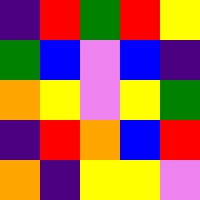[["indigo", "red", "green", "red", "yellow"], ["green", "blue", "violet", "blue", "indigo"], ["orange", "yellow", "violet", "yellow", "green"], ["indigo", "red", "orange", "blue", "red"], ["orange", "indigo", "yellow", "yellow", "violet"]]